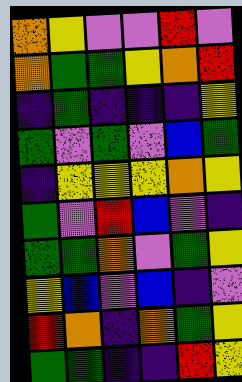[["orange", "yellow", "violet", "violet", "red", "violet"], ["orange", "green", "green", "yellow", "orange", "red"], ["indigo", "green", "indigo", "indigo", "indigo", "yellow"], ["green", "violet", "green", "violet", "blue", "green"], ["indigo", "yellow", "yellow", "yellow", "orange", "yellow"], ["green", "violet", "red", "blue", "violet", "indigo"], ["green", "green", "orange", "violet", "green", "yellow"], ["yellow", "blue", "violet", "blue", "indigo", "violet"], ["red", "orange", "indigo", "orange", "green", "yellow"], ["green", "green", "indigo", "indigo", "red", "yellow"]]